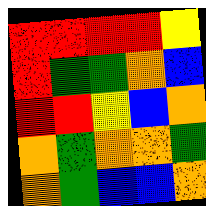[["red", "red", "red", "red", "yellow"], ["red", "green", "green", "orange", "blue"], ["red", "red", "yellow", "blue", "orange"], ["orange", "green", "orange", "orange", "green"], ["orange", "green", "blue", "blue", "orange"]]